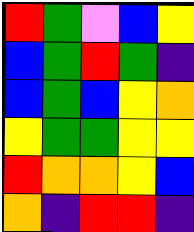[["red", "green", "violet", "blue", "yellow"], ["blue", "green", "red", "green", "indigo"], ["blue", "green", "blue", "yellow", "orange"], ["yellow", "green", "green", "yellow", "yellow"], ["red", "orange", "orange", "yellow", "blue"], ["orange", "indigo", "red", "red", "indigo"]]